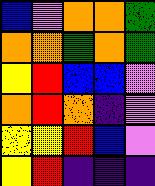[["blue", "violet", "orange", "orange", "green"], ["orange", "orange", "green", "orange", "green"], ["yellow", "red", "blue", "blue", "violet"], ["orange", "red", "orange", "indigo", "violet"], ["yellow", "yellow", "red", "blue", "violet"], ["yellow", "red", "indigo", "indigo", "indigo"]]